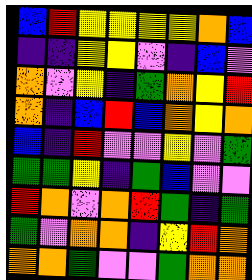[["blue", "red", "yellow", "yellow", "yellow", "yellow", "orange", "blue"], ["indigo", "indigo", "yellow", "yellow", "violet", "indigo", "blue", "violet"], ["orange", "violet", "yellow", "indigo", "green", "orange", "yellow", "red"], ["orange", "indigo", "blue", "red", "blue", "orange", "yellow", "orange"], ["blue", "indigo", "red", "violet", "violet", "yellow", "violet", "green"], ["green", "green", "yellow", "indigo", "green", "blue", "violet", "violet"], ["red", "orange", "violet", "orange", "red", "green", "indigo", "green"], ["green", "violet", "orange", "orange", "indigo", "yellow", "red", "orange"], ["orange", "orange", "green", "violet", "violet", "green", "orange", "orange"]]